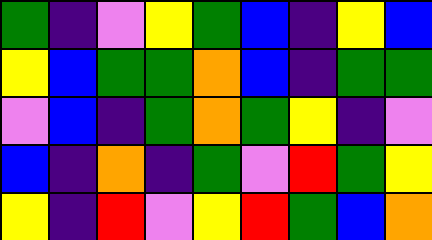[["green", "indigo", "violet", "yellow", "green", "blue", "indigo", "yellow", "blue"], ["yellow", "blue", "green", "green", "orange", "blue", "indigo", "green", "green"], ["violet", "blue", "indigo", "green", "orange", "green", "yellow", "indigo", "violet"], ["blue", "indigo", "orange", "indigo", "green", "violet", "red", "green", "yellow"], ["yellow", "indigo", "red", "violet", "yellow", "red", "green", "blue", "orange"]]